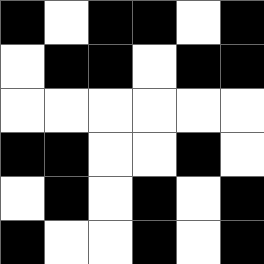[["black", "white", "black", "black", "white", "black"], ["white", "black", "black", "white", "black", "black"], ["white", "white", "white", "white", "white", "white"], ["black", "black", "white", "white", "black", "white"], ["white", "black", "white", "black", "white", "black"], ["black", "white", "white", "black", "white", "black"]]